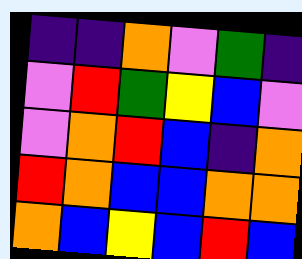[["indigo", "indigo", "orange", "violet", "green", "indigo"], ["violet", "red", "green", "yellow", "blue", "violet"], ["violet", "orange", "red", "blue", "indigo", "orange"], ["red", "orange", "blue", "blue", "orange", "orange"], ["orange", "blue", "yellow", "blue", "red", "blue"]]